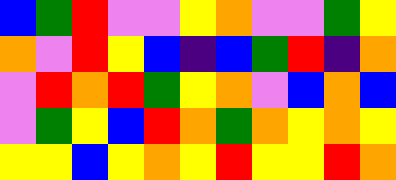[["blue", "green", "red", "violet", "violet", "yellow", "orange", "violet", "violet", "green", "yellow"], ["orange", "violet", "red", "yellow", "blue", "indigo", "blue", "green", "red", "indigo", "orange"], ["violet", "red", "orange", "red", "green", "yellow", "orange", "violet", "blue", "orange", "blue"], ["violet", "green", "yellow", "blue", "red", "orange", "green", "orange", "yellow", "orange", "yellow"], ["yellow", "yellow", "blue", "yellow", "orange", "yellow", "red", "yellow", "yellow", "red", "orange"]]